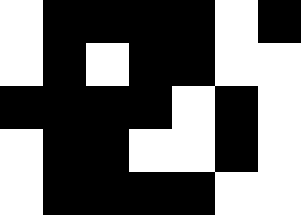[["white", "black", "black", "black", "black", "white", "black"], ["white", "black", "white", "black", "black", "white", "white"], ["black", "black", "black", "black", "white", "black", "white"], ["white", "black", "black", "white", "white", "black", "white"], ["white", "black", "black", "black", "black", "white", "white"]]